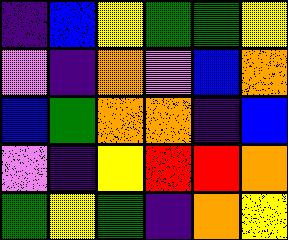[["indigo", "blue", "yellow", "green", "green", "yellow"], ["violet", "indigo", "orange", "violet", "blue", "orange"], ["blue", "green", "orange", "orange", "indigo", "blue"], ["violet", "indigo", "yellow", "red", "red", "orange"], ["green", "yellow", "green", "indigo", "orange", "yellow"]]